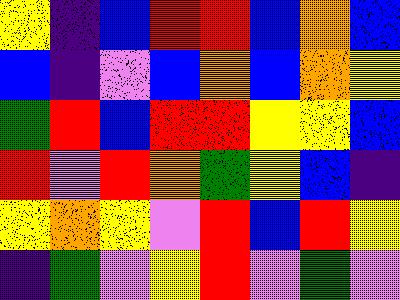[["yellow", "indigo", "blue", "red", "red", "blue", "orange", "blue"], ["blue", "indigo", "violet", "blue", "orange", "blue", "orange", "yellow"], ["green", "red", "blue", "red", "red", "yellow", "yellow", "blue"], ["red", "violet", "red", "orange", "green", "yellow", "blue", "indigo"], ["yellow", "orange", "yellow", "violet", "red", "blue", "red", "yellow"], ["indigo", "green", "violet", "yellow", "red", "violet", "green", "violet"]]